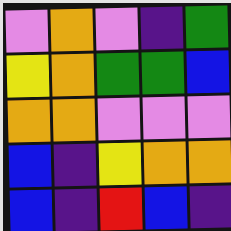[["violet", "orange", "violet", "indigo", "green"], ["yellow", "orange", "green", "green", "blue"], ["orange", "orange", "violet", "violet", "violet"], ["blue", "indigo", "yellow", "orange", "orange"], ["blue", "indigo", "red", "blue", "indigo"]]